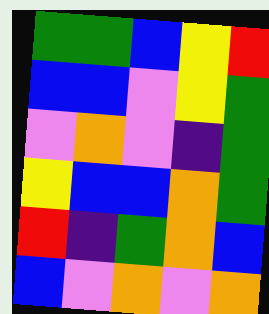[["green", "green", "blue", "yellow", "red"], ["blue", "blue", "violet", "yellow", "green"], ["violet", "orange", "violet", "indigo", "green"], ["yellow", "blue", "blue", "orange", "green"], ["red", "indigo", "green", "orange", "blue"], ["blue", "violet", "orange", "violet", "orange"]]